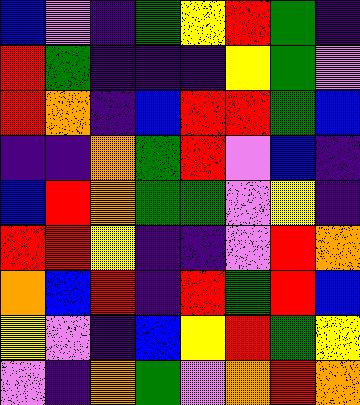[["blue", "violet", "indigo", "green", "yellow", "red", "green", "indigo"], ["red", "green", "indigo", "indigo", "indigo", "yellow", "green", "violet"], ["red", "orange", "indigo", "blue", "red", "red", "green", "blue"], ["indigo", "indigo", "orange", "green", "red", "violet", "blue", "indigo"], ["blue", "red", "orange", "green", "green", "violet", "yellow", "indigo"], ["red", "red", "yellow", "indigo", "indigo", "violet", "red", "orange"], ["orange", "blue", "red", "indigo", "red", "green", "red", "blue"], ["yellow", "violet", "indigo", "blue", "yellow", "red", "green", "yellow"], ["violet", "indigo", "orange", "green", "violet", "orange", "red", "orange"]]